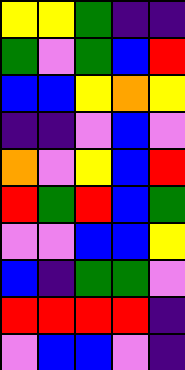[["yellow", "yellow", "green", "indigo", "indigo"], ["green", "violet", "green", "blue", "red"], ["blue", "blue", "yellow", "orange", "yellow"], ["indigo", "indigo", "violet", "blue", "violet"], ["orange", "violet", "yellow", "blue", "red"], ["red", "green", "red", "blue", "green"], ["violet", "violet", "blue", "blue", "yellow"], ["blue", "indigo", "green", "green", "violet"], ["red", "red", "red", "red", "indigo"], ["violet", "blue", "blue", "violet", "indigo"]]